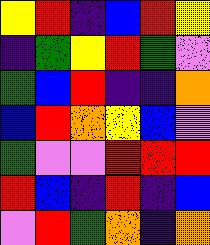[["yellow", "red", "indigo", "blue", "red", "yellow"], ["indigo", "green", "yellow", "red", "green", "violet"], ["green", "blue", "red", "indigo", "indigo", "orange"], ["blue", "red", "orange", "yellow", "blue", "violet"], ["green", "violet", "violet", "red", "red", "red"], ["red", "blue", "indigo", "red", "indigo", "blue"], ["violet", "red", "green", "orange", "indigo", "orange"]]